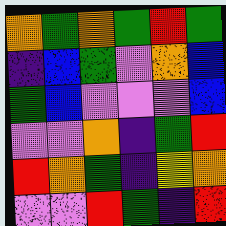[["orange", "green", "orange", "green", "red", "green"], ["indigo", "blue", "green", "violet", "orange", "blue"], ["green", "blue", "violet", "violet", "violet", "blue"], ["violet", "violet", "orange", "indigo", "green", "red"], ["red", "orange", "green", "indigo", "yellow", "orange"], ["violet", "violet", "red", "green", "indigo", "red"]]